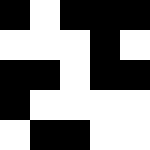[["black", "white", "black", "black", "black"], ["white", "white", "white", "black", "white"], ["black", "black", "white", "black", "black"], ["black", "white", "white", "white", "white"], ["white", "black", "black", "white", "white"]]